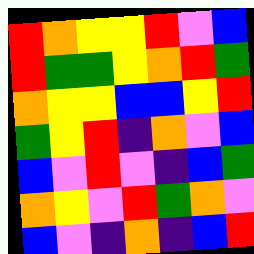[["red", "orange", "yellow", "yellow", "red", "violet", "blue"], ["red", "green", "green", "yellow", "orange", "red", "green"], ["orange", "yellow", "yellow", "blue", "blue", "yellow", "red"], ["green", "yellow", "red", "indigo", "orange", "violet", "blue"], ["blue", "violet", "red", "violet", "indigo", "blue", "green"], ["orange", "yellow", "violet", "red", "green", "orange", "violet"], ["blue", "violet", "indigo", "orange", "indigo", "blue", "red"]]